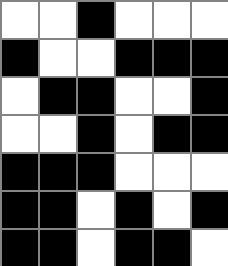[["white", "white", "black", "white", "white", "white"], ["black", "white", "white", "black", "black", "black"], ["white", "black", "black", "white", "white", "black"], ["white", "white", "black", "white", "black", "black"], ["black", "black", "black", "white", "white", "white"], ["black", "black", "white", "black", "white", "black"], ["black", "black", "white", "black", "black", "white"]]